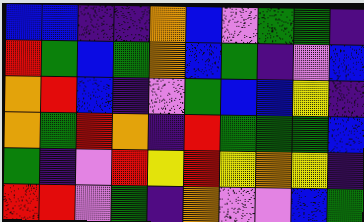[["blue", "blue", "indigo", "indigo", "orange", "blue", "violet", "green", "green", "indigo"], ["red", "green", "blue", "green", "orange", "blue", "green", "indigo", "violet", "blue"], ["orange", "red", "blue", "indigo", "violet", "green", "blue", "blue", "yellow", "indigo"], ["orange", "green", "red", "orange", "indigo", "red", "green", "green", "green", "blue"], ["green", "indigo", "violet", "red", "yellow", "red", "yellow", "orange", "yellow", "indigo"], ["red", "red", "violet", "green", "indigo", "orange", "violet", "violet", "blue", "green"]]